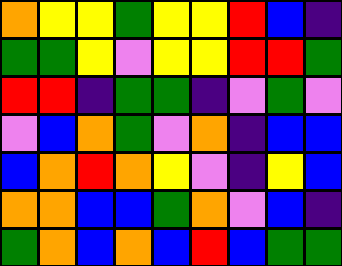[["orange", "yellow", "yellow", "green", "yellow", "yellow", "red", "blue", "indigo"], ["green", "green", "yellow", "violet", "yellow", "yellow", "red", "red", "green"], ["red", "red", "indigo", "green", "green", "indigo", "violet", "green", "violet"], ["violet", "blue", "orange", "green", "violet", "orange", "indigo", "blue", "blue"], ["blue", "orange", "red", "orange", "yellow", "violet", "indigo", "yellow", "blue"], ["orange", "orange", "blue", "blue", "green", "orange", "violet", "blue", "indigo"], ["green", "orange", "blue", "orange", "blue", "red", "blue", "green", "green"]]